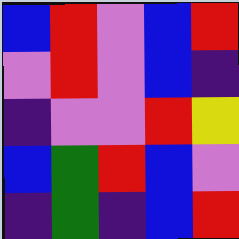[["blue", "red", "violet", "blue", "red"], ["violet", "red", "violet", "blue", "indigo"], ["indigo", "violet", "violet", "red", "yellow"], ["blue", "green", "red", "blue", "violet"], ["indigo", "green", "indigo", "blue", "red"]]